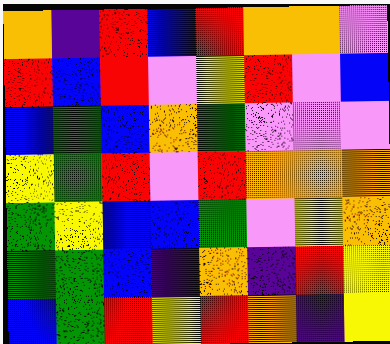[["orange", "indigo", "red", "blue", "red", "orange", "orange", "violet"], ["red", "blue", "red", "violet", "yellow", "red", "violet", "blue"], ["blue", "green", "blue", "orange", "green", "violet", "violet", "violet"], ["yellow", "green", "red", "violet", "red", "orange", "orange", "orange"], ["green", "yellow", "blue", "blue", "green", "violet", "yellow", "orange"], ["green", "green", "blue", "indigo", "orange", "indigo", "red", "yellow"], ["blue", "green", "red", "yellow", "red", "orange", "indigo", "yellow"]]